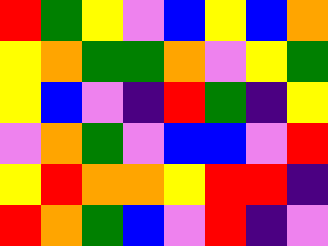[["red", "green", "yellow", "violet", "blue", "yellow", "blue", "orange"], ["yellow", "orange", "green", "green", "orange", "violet", "yellow", "green"], ["yellow", "blue", "violet", "indigo", "red", "green", "indigo", "yellow"], ["violet", "orange", "green", "violet", "blue", "blue", "violet", "red"], ["yellow", "red", "orange", "orange", "yellow", "red", "red", "indigo"], ["red", "orange", "green", "blue", "violet", "red", "indigo", "violet"]]